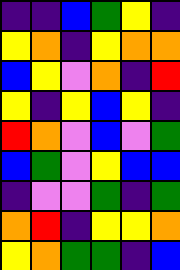[["indigo", "indigo", "blue", "green", "yellow", "indigo"], ["yellow", "orange", "indigo", "yellow", "orange", "orange"], ["blue", "yellow", "violet", "orange", "indigo", "red"], ["yellow", "indigo", "yellow", "blue", "yellow", "indigo"], ["red", "orange", "violet", "blue", "violet", "green"], ["blue", "green", "violet", "yellow", "blue", "blue"], ["indigo", "violet", "violet", "green", "indigo", "green"], ["orange", "red", "indigo", "yellow", "yellow", "orange"], ["yellow", "orange", "green", "green", "indigo", "blue"]]